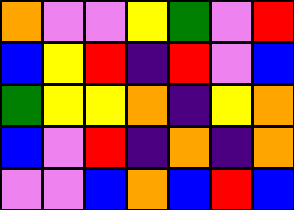[["orange", "violet", "violet", "yellow", "green", "violet", "red"], ["blue", "yellow", "red", "indigo", "red", "violet", "blue"], ["green", "yellow", "yellow", "orange", "indigo", "yellow", "orange"], ["blue", "violet", "red", "indigo", "orange", "indigo", "orange"], ["violet", "violet", "blue", "orange", "blue", "red", "blue"]]